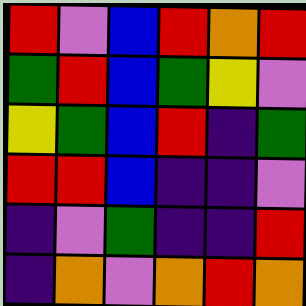[["red", "violet", "blue", "red", "orange", "red"], ["green", "red", "blue", "green", "yellow", "violet"], ["yellow", "green", "blue", "red", "indigo", "green"], ["red", "red", "blue", "indigo", "indigo", "violet"], ["indigo", "violet", "green", "indigo", "indigo", "red"], ["indigo", "orange", "violet", "orange", "red", "orange"]]